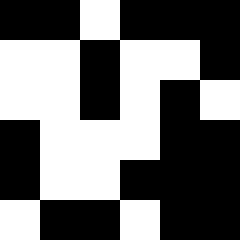[["black", "black", "white", "black", "black", "black"], ["white", "white", "black", "white", "white", "black"], ["white", "white", "black", "white", "black", "white"], ["black", "white", "white", "white", "black", "black"], ["black", "white", "white", "black", "black", "black"], ["white", "black", "black", "white", "black", "black"]]